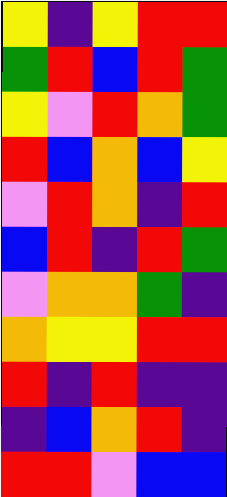[["yellow", "indigo", "yellow", "red", "red"], ["green", "red", "blue", "red", "green"], ["yellow", "violet", "red", "orange", "green"], ["red", "blue", "orange", "blue", "yellow"], ["violet", "red", "orange", "indigo", "red"], ["blue", "red", "indigo", "red", "green"], ["violet", "orange", "orange", "green", "indigo"], ["orange", "yellow", "yellow", "red", "red"], ["red", "indigo", "red", "indigo", "indigo"], ["indigo", "blue", "orange", "red", "indigo"], ["red", "red", "violet", "blue", "blue"]]